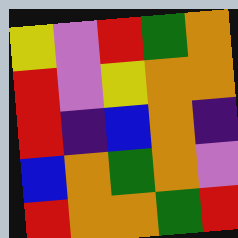[["yellow", "violet", "red", "green", "orange"], ["red", "violet", "yellow", "orange", "orange"], ["red", "indigo", "blue", "orange", "indigo"], ["blue", "orange", "green", "orange", "violet"], ["red", "orange", "orange", "green", "red"]]